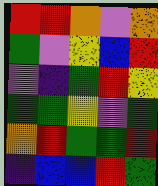[["red", "red", "orange", "violet", "orange"], ["green", "violet", "yellow", "blue", "red"], ["violet", "indigo", "green", "red", "yellow"], ["green", "green", "yellow", "violet", "green"], ["orange", "red", "green", "green", "red"], ["indigo", "blue", "blue", "red", "green"]]